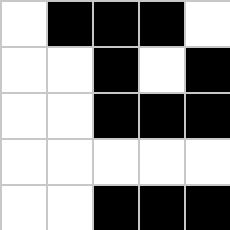[["white", "black", "black", "black", "white"], ["white", "white", "black", "white", "black"], ["white", "white", "black", "black", "black"], ["white", "white", "white", "white", "white"], ["white", "white", "black", "black", "black"]]